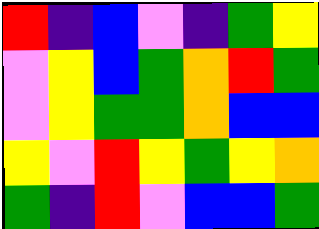[["red", "indigo", "blue", "violet", "indigo", "green", "yellow"], ["violet", "yellow", "blue", "green", "orange", "red", "green"], ["violet", "yellow", "green", "green", "orange", "blue", "blue"], ["yellow", "violet", "red", "yellow", "green", "yellow", "orange"], ["green", "indigo", "red", "violet", "blue", "blue", "green"]]